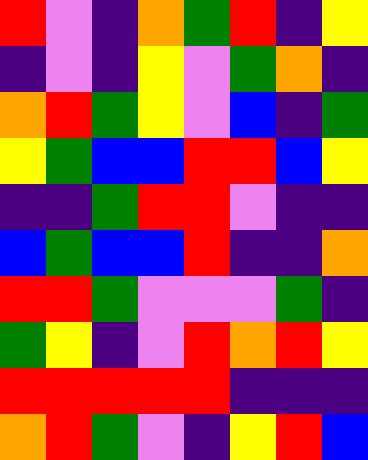[["red", "violet", "indigo", "orange", "green", "red", "indigo", "yellow"], ["indigo", "violet", "indigo", "yellow", "violet", "green", "orange", "indigo"], ["orange", "red", "green", "yellow", "violet", "blue", "indigo", "green"], ["yellow", "green", "blue", "blue", "red", "red", "blue", "yellow"], ["indigo", "indigo", "green", "red", "red", "violet", "indigo", "indigo"], ["blue", "green", "blue", "blue", "red", "indigo", "indigo", "orange"], ["red", "red", "green", "violet", "violet", "violet", "green", "indigo"], ["green", "yellow", "indigo", "violet", "red", "orange", "red", "yellow"], ["red", "red", "red", "red", "red", "indigo", "indigo", "indigo"], ["orange", "red", "green", "violet", "indigo", "yellow", "red", "blue"]]